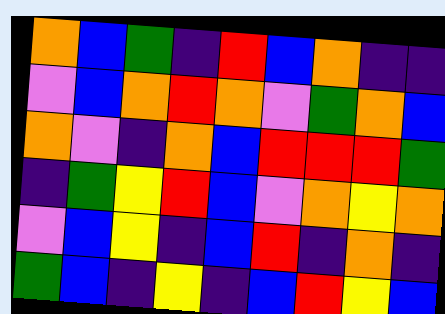[["orange", "blue", "green", "indigo", "red", "blue", "orange", "indigo", "indigo"], ["violet", "blue", "orange", "red", "orange", "violet", "green", "orange", "blue"], ["orange", "violet", "indigo", "orange", "blue", "red", "red", "red", "green"], ["indigo", "green", "yellow", "red", "blue", "violet", "orange", "yellow", "orange"], ["violet", "blue", "yellow", "indigo", "blue", "red", "indigo", "orange", "indigo"], ["green", "blue", "indigo", "yellow", "indigo", "blue", "red", "yellow", "blue"]]